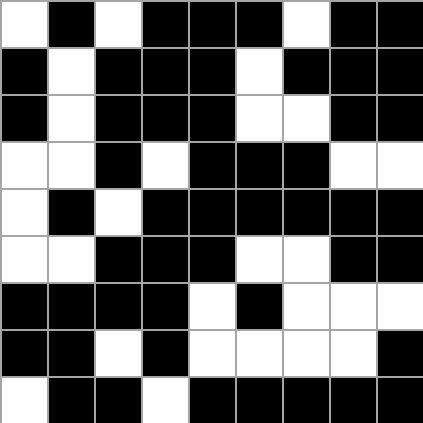[["white", "black", "white", "black", "black", "black", "white", "black", "black"], ["black", "white", "black", "black", "black", "white", "black", "black", "black"], ["black", "white", "black", "black", "black", "white", "white", "black", "black"], ["white", "white", "black", "white", "black", "black", "black", "white", "white"], ["white", "black", "white", "black", "black", "black", "black", "black", "black"], ["white", "white", "black", "black", "black", "white", "white", "black", "black"], ["black", "black", "black", "black", "white", "black", "white", "white", "white"], ["black", "black", "white", "black", "white", "white", "white", "white", "black"], ["white", "black", "black", "white", "black", "black", "black", "black", "black"]]